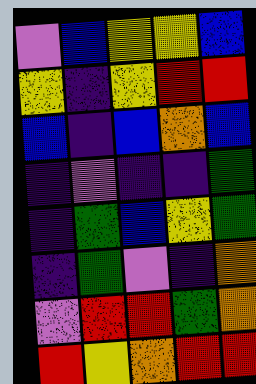[["violet", "blue", "yellow", "yellow", "blue"], ["yellow", "indigo", "yellow", "red", "red"], ["blue", "indigo", "blue", "orange", "blue"], ["indigo", "violet", "indigo", "indigo", "green"], ["indigo", "green", "blue", "yellow", "green"], ["indigo", "green", "violet", "indigo", "orange"], ["violet", "red", "red", "green", "orange"], ["red", "yellow", "orange", "red", "red"]]